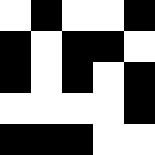[["white", "black", "white", "white", "black"], ["black", "white", "black", "black", "white"], ["black", "white", "black", "white", "black"], ["white", "white", "white", "white", "black"], ["black", "black", "black", "white", "white"]]